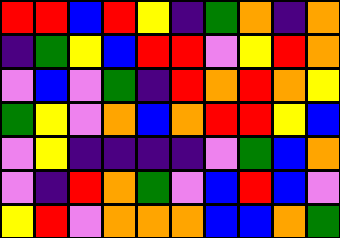[["red", "red", "blue", "red", "yellow", "indigo", "green", "orange", "indigo", "orange"], ["indigo", "green", "yellow", "blue", "red", "red", "violet", "yellow", "red", "orange"], ["violet", "blue", "violet", "green", "indigo", "red", "orange", "red", "orange", "yellow"], ["green", "yellow", "violet", "orange", "blue", "orange", "red", "red", "yellow", "blue"], ["violet", "yellow", "indigo", "indigo", "indigo", "indigo", "violet", "green", "blue", "orange"], ["violet", "indigo", "red", "orange", "green", "violet", "blue", "red", "blue", "violet"], ["yellow", "red", "violet", "orange", "orange", "orange", "blue", "blue", "orange", "green"]]